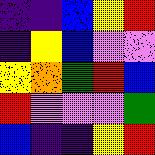[["indigo", "indigo", "blue", "yellow", "red"], ["indigo", "yellow", "blue", "violet", "violet"], ["yellow", "orange", "green", "red", "blue"], ["red", "violet", "violet", "violet", "green"], ["blue", "indigo", "indigo", "yellow", "red"]]